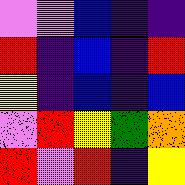[["violet", "violet", "blue", "indigo", "indigo"], ["red", "indigo", "blue", "indigo", "red"], ["yellow", "indigo", "blue", "indigo", "blue"], ["violet", "red", "yellow", "green", "orange"], ["red", "violet", "red", "indigo", "yellow"]]